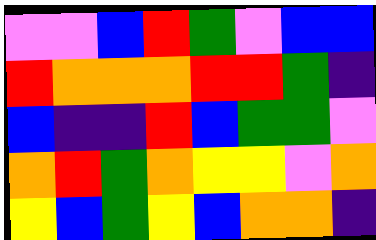[["violet", "violet", "blue", "red", "green", "violet", "blue", "blue"], ["red", "orange", "orange", "orange", "red", "red", "green", "indigo"], ["blue", "indigo", "indigo", "red", "blue", "green", "green", "violet"], ["orange", "red", "green", "orange", "yellow", "yellow", "violet", "orange"], ["yellow", "blue", "green", "yellow", "blue", "orange", "orange", "indigo"]]